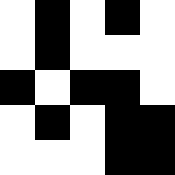[["white", "black", "white", "black", "white"], ["white", "black", "white", "white", "white"], ["black", "white", "black", "black", "white"], ["white", "black", "white", "black", "black"], ["white", "white", "white", "black", "black"]]